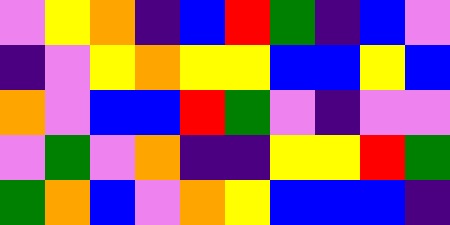[["violet", "yellow", "orange", "indigo", "blue", "red", "green", "indigo", "blue", "violet"], ["indigo", "violet", "yellow", "orange", "yellow", "yellow", "blue", "blue", "yellow", "blue"], ["orange", "violet", "blue", "blue", "red", "green", "violet", "indigo", "violet", "violet"], ["violet", "green", "violet", "orange", "indigo", "indigo", "yellow", "yellow", "red", "green"], ["green", "orange", "blue", "violet", "orange", "yellow", "blue", "blue", "blue", "indigo"]]